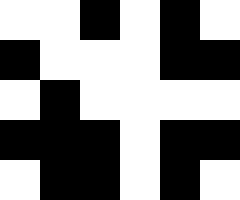[["white", "white", "black", "white", "black", "white"], ["black", "white", "white", "white", "black", "black"], ["white", "black", "white", "white", "white", "white"], ["black", "black", "black", "white", "black", "black"], ["white", "black", "black", "white", "black", "white"]]